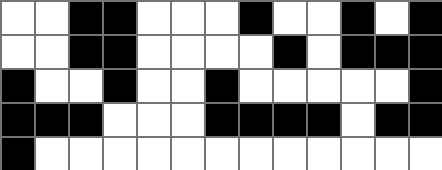[["white", "white", "black", "black", "white", "white", "white", "black", "white", "white", "black", "white", "black"], ["white", "white", "black", "black", "white", "white", "white", "white", "black", "white", "black", "black", "black"], ["black", "white", "white", "black", "white", "white", "black", "white", "white", "white", "white", "white", "black"], ["black", "black", "black", "white", "white", "white", "black", "black", "black", "black", "white", "black", "black"], ["black", "white", "white", "white", "white", "white", "white", "white", "white", "white", "white", "white", "white"]]